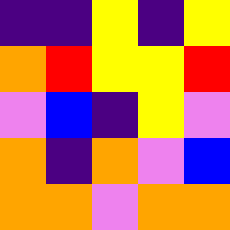[["indigo", "indigo", "yellow", "indigo", "yellow"], ["orange", "red", "yellow", "yellow", "red"], ["violet", "blue", "indigo", "yellow", "violet"], ["orange", "indigo", "orange", "violet", "blue"], ["orange", "orange", "violet", "orange", "orange"]]